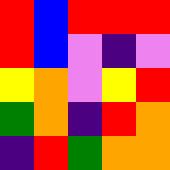[["red", "blue", "red", "red", "red"], ["red", "blue", "violet", "indigo", "violet"], ["yellow", "orange", "violet", "yellow", "red"], ["green", "orange", "indigo", "red", "orange"], ["indigo", "red", "green", "orange", "orange"]]